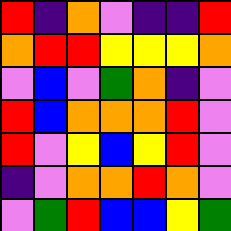[["red", "indigo", "orange", "violet", "indigo", "indigo", "red"], ["orange", "red", "red", "yellow", "yellow", "yellow", "orange"], ["violet", "blue", "violet", "green", "orange", "indigo", "violet"], ["red", "blue", "orange", "orange", "orange", "red", "violet"], ["red", "violet", "yellow", "blue", "yellow", "red", "violet"], ["indigo", "violet", "orange", "orange", "red", "orange", "violet"], ["violet", "green", "red", "blue", "blue", "yellow", "green"]]